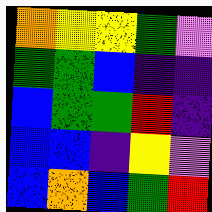[["orange", "yellow", "yellow", "green", "violet"], ["green", "green", "blue", "indigo", "indigo"], ["blue", "green", "green", "red", "indigo"], ["blue", "blue", "indigo", "yellow", "violet"], ["blue", "orange", "blue", "green", "red"]]